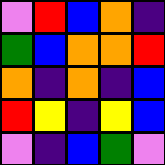[["violet", "red", "blue", "orange", "indigo"], ["green", "blue", "orange", "orange", "red"], ["orange", "indigo", "orange", "indigo", "blue"], ["red", "yellow", "indigo", "yellow", "blue"], ["violet", "indigo", "blue", "green", "violet"]]